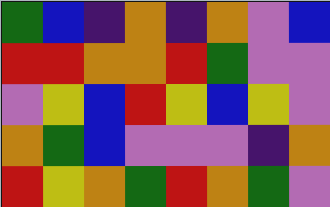[["green", "blue", "indigo", "orange", "indigo", "orange", "violet", "blue"], ["red", "red", "orange", "orange", "red", "green", "violet", "violet"], ["violet", "yellow", "blue", "red", "yellow", "blue", "yellow", "violet"], ["orange", "green", "blue", "violet", "violet", "violet", "indigo", "orange"], ["red", "yellow", "orange", "green", "red", "orange", "green", "violet"]]